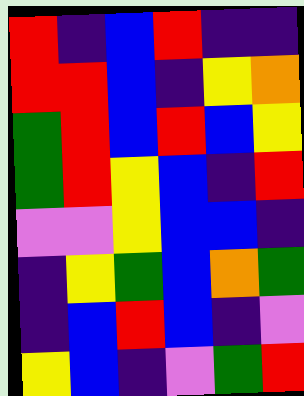[["red", "indigo", "blue", "red", "indigo", "indigo"], ["red", "red", "blue", "indigo", "yellow", "orange"], ["green", "red", "blue", "red", "blue", "yellow"], ["green", "red", "yellow", "blue", "indigo", "red"], ["violet", "violet", "yellow", "blue", "blue", "indigo"], ["indigo", "yellow", "green", "blue", "orange", "green"], ["indigo", "blue", "red", "blue", "indigo", "violet"], ["yellow", "blue", "indigo", "violet", "green", "red"]]